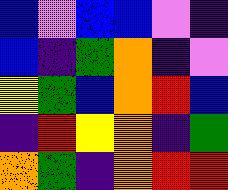[["blue", "violet", "blue", "blue", "violet", "indigo"], ["blue", "indigo", "green", "orange", "indigo", "violet"], ["yellow", "green", "blue", "orange", "red", "blue"], ["indigo", "red", "yellow", "orange", "indigo", "green"], ["orange", "green", "indigo", "orange", "red", "red"]]